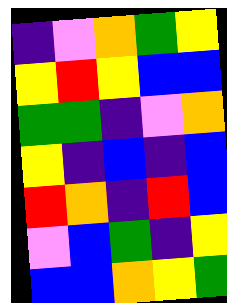[["indigo", "violet", "orange", "green", "yellow"], ["yellow", "red", "yellow", "blue", "blue"], ["green", "green", "indigo", "violet", "orange"], ["yellow", "indigo", "blue", "indigo", "blue"], ["red", "orange", "indigo", "red", "blue"], ["violet", "blue", "green", "indigo", "yellow"], ["blue", "blue", "orange", "yellow", "green"]]